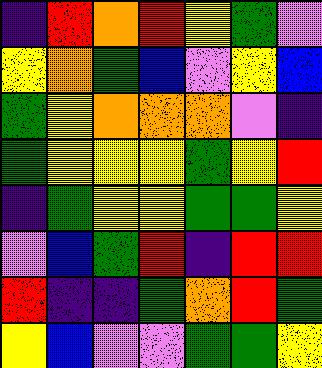[["indigo", "red", "orange", "red", "yellow", "green", "violet"], ["yellow", "orange", "green", "blue", "violet", "yellow", "blue"], ["green", "yellow", "orange", "orange", "orange", "violet", "indigo"], ["green", "yellow", "yellow", "yellow", "green", "yellow", "red"], ["indigo", "green", "yellow", "yellow", "green", "green", "yellow"], ["violet", "blue", "green", "red", "indigo", "red", "red"], ["red", "indigo", "indigo", "green", "orange", "red", "green"], ["yellow", "blue", "violet", "violet", "green", "green", "yellow"]]